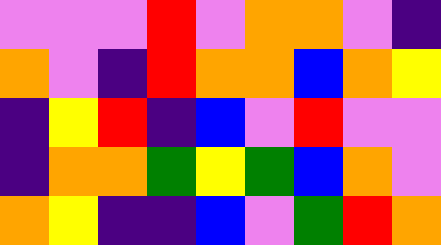[["violet", "violet", "violet", "red", "violet", "orange", "orange", "violet", "indigo"], ["orange", "violet", "indigo", "red", "orange", "orange", "blue", "orange", "yellow"], ["indigo", "yellow", "red", "indigo", "blue", "violet", "red", "violet", "violet"], ["indigo", "orange", "orange", "green", "yellow", "green", "blue", "orange", "violet"], ["orange", "yellow", "indigo", "indigo", "blue", "violet", "green", "red", "orange"]]